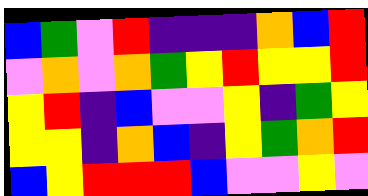[["blue", "green", "violet", "red", "indigo", "indigo", "indigo", "orange", "blue", "red"], ["violet", "orange", "violet", "orange", "green", "yellow", "red", "yellow", "yellow", "red"], ["yellow", "red", "indigo", "blue", "violet", "violet", "yellow", "indigo", "green", "yellow"], ["yellow", "yellow", "indigo", "orange", "blue", "indigo", "yellow", "green", "orange", "red"], ["blue", "yellow", "red", "red", "red", "blue", "violet", "violet", "yellow", "violet"]]